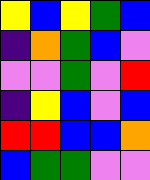[["yellow", "blue", "yellow", "green", "blue"], ["indigo", "orange", "green", "blue", "violet"], ["violet", "violet", "green", "violet", "red"], ["indigo", "yellow", "blue", "violet", "blue"], ["red", "red", "blue", "blue", "orange"], ["blue", "green", "green", "violet", "violet"]]